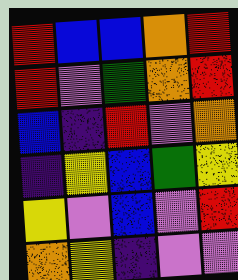[["red", "blue", "blue", "orange", "red"], ["red", "violet", "green", "orange", "red"], ["blue", "indigo", "red", "violet", "orange"], ["indigo", "yellow", "blue", "green", "yellow"], ["yellow", "violet", "blue", "violet", "red"], ["orange", "yellow", "indigo", "violet", "violet"]]